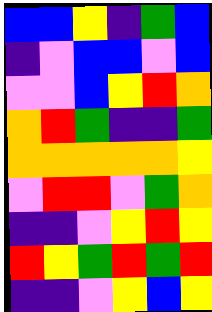[["blue", "blue", "yellow", "indigo", "green", "blue"], ["indigo", "violet", "blue", "blue", "violet", "blue"], ["violet", "violet", "blue", "yellow", "red", "orange"], ["orange", "red", "green", "indigo", "indigo", "green"], ["orange", "orange", "orange", "orange", "orange", "yellow"], ["violet", "red", "red", "violet", "green", "orange"], ["indigo", "indigo", "violet", "yellow", "red", "yellow"], ["red", "yellow", "green", "red", "green", "red"], ["indigo", "indigo", "violet", "yellow", "blue", "yellow"]]